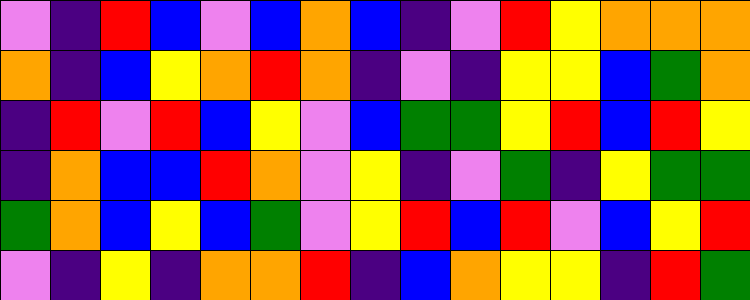[["violet", "indigo", "red", "blue", "violet", "blue", "orange", "blue", "indigo", "violet", "red", "yellow", "orange", "orange", "orange"], ["orange", "indigo", "blue", "yellow", "orange", "red", "orange", "indigo", "violet", "indigo", "yellow", "yellow", "blue", "green", "orange"], ["indigo", "red", "violet", "red", "blue", "yellow", "violet", "blue", "green", "green", "yellow", "red", "blue", "red", "yellow"], ["indigo", "orange", "blue", "blue", "red", "orange", "violet", "yellow", "indigo", "violet", "green", "indigo", "yellow", "green", "green"], ["green", "orange", "blue", "yellow", "blue", "green", "violet", "yellow", "red", "blue", "red", "violet", "blue", "yellow", "red"], ["violet", "indigo", "yellow", "indigo", "orange", "orange", "red", "indigo", "blue", "orange", "yellow", "yellow", "indigo", "red", "green"]]